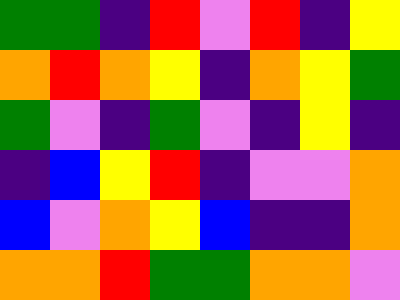[["green", "green", "indigo", "red", "violet", "red", "indigo", "yellow"], ["orange", "red", "orange", "yellow", "indigo", "orange", "yellow", "green"], ["green", "violet", "indigo", "green", "violet", "indigo", "yellow", "indigo"], ["indigo", "blue", "yellow", "red", "indigo", "violet", "violet", "orange"], ["blue", "violet", "orange", "yellow", "blue", "indigo", "indigo", "orange"], ["orange", "orange", "red", "green", "green", "orange", "orange", "violet"]]